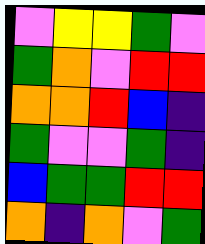[["violet", "yellow", "yellow", "green", "violet"], ["green", "orange", "violet", "red", "red"], ["orange", "orange", "red", "blue", "indigo"], ["green", "violet", "violet", "green", "indigo"], ["blue", "green", "green", "red", "red"], ["orange", "indigo", "orange", "violet", "green"]]